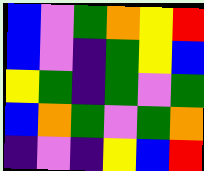[["blue", "violet", "green", "orange", "yellow", "red"], ["blue", "violet", "indigo", "green", "yellow", "blue"], ["yellow", "green", "indigo", "green", "violet", "green"], ["blue", "orange", "green", "violet", "green", "orange"], ["indigo", "violet", "indigo", "yellow", "blue", "red"]]